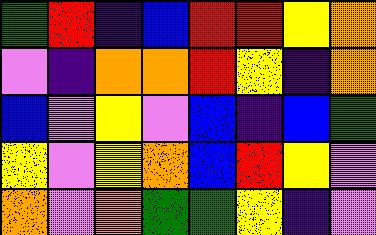[["green", "red", "indigo", "blue", "red", "red", "yellow", "orange"], ["violet", "indigo", "orange", "orange", "red", "yellow", "indigo", "orange"], ["blue", "violet", "yellow", "violet", "blue", "indigo", "blue", "green"], ["yellow", "violet", "yellow", "orange", "blue", "red", "yellow", "violet"], ["orange", "violet", "orange", "green", "green", "yellow", "indigo", "violet"]]